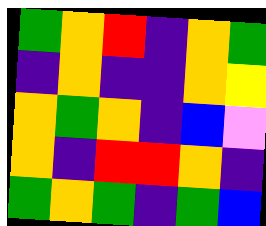[["green", "orange", "red", "indigo", "orange", "green"], ["indigo", "orange", "indigo", "indigo", "orange", "yellow"], ["orange", "green", "orange", "indigo", "blue", "violet"], ["orange", "indigo", "red", "red", "orange", "indigo"], ["green", "orange", "green", "indigo", "green", "blue"]]